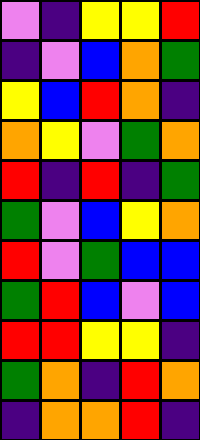[["violet", "indigo", "yellow", "yellow", "red"], ["indigo", "violet", "blue", "orange", "green"], ["yellow", "blue", "red", "orange", "indigo"], ["orange", "yellow", "violet", "green", "orange"], ["red", "indigo", "red", "indigo", "green"], ["green", "violet", "blue", "yellow", "orange"], ["red", "violet", "green", "blue", "blue"], ["green", "red", "blue", "violet", "blue"], ["red", "red", "yellow", "yellow", "indigo"], ["green", "orange", "indigo", "red", "orange"], ["indigo", "orange", "orange", "red", "indigo"]]